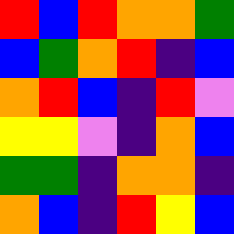[["red", "blue", "red", "orange", "orange", "green"], ["blue", "green", "orange", "red", "indigo", "blue"], ["orange", "red", "blue", "indigo", "red", "violet"], ["yellow", "yellow", "violet", "indigo", "orange", "blue"], ["green", "green", "indigo", "orange", "orange", "indigo"], ["orange", "blue", "indigo", "red", "yellow", "blue"]]